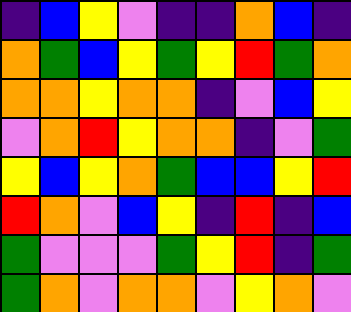[["indigo", "blue", "yellow", "violet", "indigo", "indigo", "orange", "blue", "indigo"], ["orange", "green", "blue", "yellow", "green", "yellow", "red", "green", "orange"], ["orange", "orange", "yellow", "orange", "orange", "indigo", "violet", "blue", "yellow"], ["violet", "orange", "red", "yellow", "orange", "orange", "indigo", "violet", "green"], ["yellow", "blue", "yellow", "orange", "green", "blue", "blue", "yellow", "red"], ["red", "orange", "violet", "blue", "yellow", "indigo", "red", "indigo", "blue"], ["green", "violet", "violet", "violet", "green", "yellow", "red", "indigo", "green"], ["green", "orange", "violet", "orange", "orange", "violet", "yellow", "orange", "violet"]]